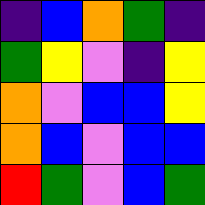[["indigo", "blue", "orange", "green", "indigo"], ["green", "yellow", "violet", "indigo", "yellow"], ["orange", "violet", "blue", "blue", "yellow"], ["orange", "blue", "violet", "blue", "blue"], ["red", "green", "violet", "blue", "green"]]